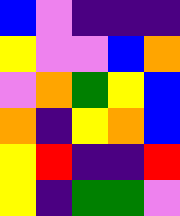[["blue", "violet", "indigo", "indigo", "indigo"], ["yellow", "violet", "violet", "blue", "orange"], ["violet", "orange", "green", "yellow", "blue"], ["orange", "indigo", "yellow", "orange", "blue"], ["yellow", "red", "indigo", "indigo", "red"], ["yellow", "indigo", "green", "green", "violet"]]